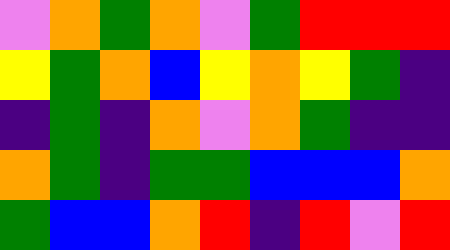[["violet", "orange", "green", "orange", "violet", "green", "red", "red", "red"], ["yellow", "green", "orange", "blue", "yellow", "orange", "yellow", "green", "indigo"], ["indigo", "green", "indigo", "orange", "violet", "orange", "green", "indigo", "indigo"], ["orange", "green", "indigo", "green", "green", "blue", "blue", "blue", "orange"], ["green", "blue", "blue", "orange", "red", "indigo", "red", "violet", "red"]]